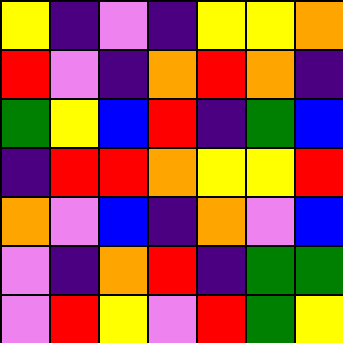[["yellow", "indigo", "violet", "indigo", "yellow", "yellow", "orange"], ["red", "violet", "indigo", "orange", "red", "orange", "indigo"], ["green", "yellow", "blue", "red", "indigo", "green", "blue"], ["indigo", "red", "red", "orange", "yellow", "yellow", "red"], ["orange", "violet", "blue", "indigo", "orange", "violet", "blue"], ["violet", "indigo", "orange", "red", "indigo", "green", "green"], ["violet", "red", "yellow", "violet", "red", "green", "yellow"]]